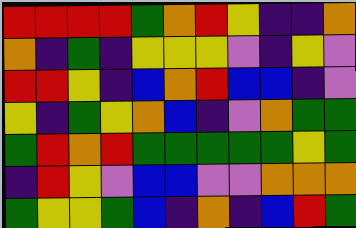[["red", "red", "red", "red", "green", "orange", "red", "yellow", "indigo", "indigo", "orange"], ["orange", "indigo", "green", "indigo", "yellow", "yellow", "yellow", "violet", "indigo", "yellow", "violet"], ["red", "red", "yellow", "indigo", "blue", "orange", "red", "blue", "blue", "indigo", "violet"], ["yellow", "indigo", "green", "yellow", "orange", "blue", "indigo", "violet", "orange", "green", "green"], ["green", "red", "orange", "red", "green", "green", "green", "green", "green", "yellow", "green"], ["indigo", "red", "yellow", "violet", "blue", "blue", "violet", "violet", "orange", "orange", "orange"], ["green", "yellow", "yellow", "green", "blue", "indigo", "orange", "indigo", "blue", "red", "green"]]